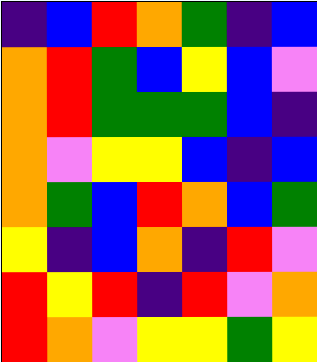[["indigo", "blue", "red", "orange", "green", "indigo", "blue"], ["orange", "red", "green", "blue", "yellow", "blue", "violet"], ["orange", "red", "green", "green", "green", "blue", "indigo"], ["orange", "violet", "yellow", "yellow", "blue", "indigo", "blue"], ["orange", "green", "blue", "red", "orange", "blue", "green"], ["yellow", "indigo", "blue", "orange", "indigo", "red", "violet"], ["red", "yellow", "red", "indigo", "red", "violet", "orange"], ["red", "orange", "violet", "yellow", "yellow", "green", "yellow"]]